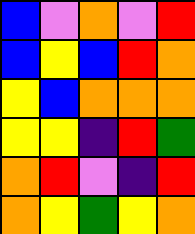[["blue", "violet", "orange", "violet", "red"], ["blue", "yellow", "blue", "red", "orange"], ["yellow", "blue", "orange", "orange", "orange"], ["yellow", "yellow", "indigo", "red", "green"], ["orange", "red", "violet", "indigo", "red"], ["orange", "yellow", "green", "yellow", "orange"]]